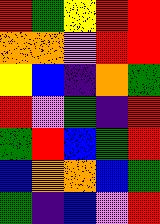[["red", "green", "yellow", "red", "red"], ["orange", "orange", "violet", "red", "red"], ["yellow", "blue", "indigo", "orange", "green"], ["red", "violet", "green", "indigo", "red"], ["green", "red", "blue", "green", "red"], ["blue", "orange", "orange", "blue", "green"], ["green", "indigo", "blue", "violet", "red"]]